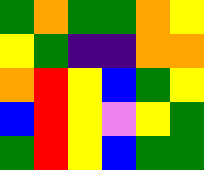[["green", "orange", "green", "green", "orange", "yellow"], ["yellow", "green", "indigo", "indigo", "orange", "orange"], ["orange", "red", "yellow", "blue", "green", "yellow"], ["blue", "red", "yellow", "violet", "yellow", "green"], ["green", "red", "yellow", "blue", "green", "green"]]